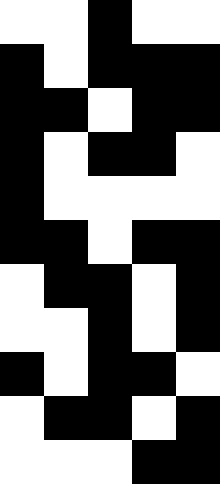[["white", "white", "black", "white", "white"], ["black", "white", "black", "black", "black"], ["black", "black", "white", "black", "black"], ["black", "white", "black", "black", "white"], ["black", "white", "white", "white", "white"], ["black", "black", "white", "black", "black"], ["white", "black", "black", "white", "black"], ["white", "white", "black", "white", "black"], ["black", "white", "black", "black", "white"], ["white", "black", "black", "white", "black"], ["white", "white", "white", "black", "black"]]